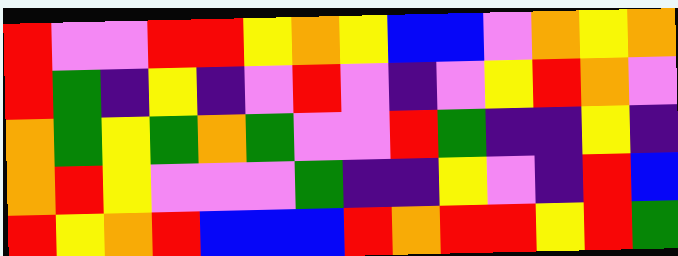[["red", "violet", "violet", "red", "red", "yellow", "orange", "yellow", "blue", "blue", "violet", "orange", "yellow", "orange"], ["red", "green", "indigo", "yellow", "indigo", "violet", "red", "violet", "indigo", "violet", "yellow", "red", "orange", "violet"], ["orange", "green", "yellow", "green", "orange", "green", "violet", "violet", "red", "green", "indigo", "indigo", "yellow", "indigo"], ["orange", "red", "yellow", "violet", "violet", "violet", "green", "indigo", "indigo", "yellow", "violet", "indigo", "red", "blue"], ["red", "yellow", "orange", "red", "blue", "blue", "blue", "red", "orange", "red", "red", "yellow", "red", "green"]]